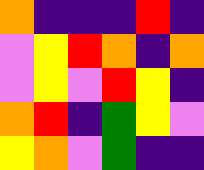[["orange", "indigo", "indigo", "indigo", "red", "indigo"], ["violet", "yellow", "red", "orange", "indigo", "orange"], ["violet", "yellow", "violet", "red", "yellow", "indigo"], ["orange", "red", "indigo", "green", "yellow", "violet"], ["yellow", "orange", "violet", "green", "indigo", "indigo"]]